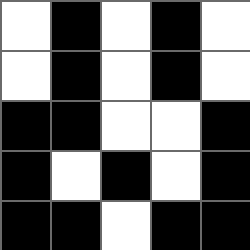[["white", "black", "white", "black", "white"], ["white", "black", "white", "black", "white"], ["black", "black", "white", "white", "black"], ["black", "white", "black", "white", "black"], ["black", "black", "white", "black", "black"]]